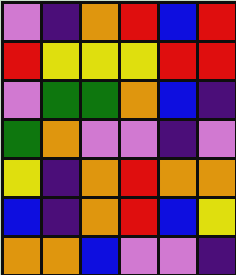[["violet", "indigo", "orange", "red", "blue", "red"], ["red", "yellow", "yellow", "yellow", "red", "red"], ["violet", "green", "green", "orange", "blue", "indigo"], ["green", "orange", "violet", "violet", "indigo", "violet"], ["yellow", "indigo", "orange", "red", "orange", "orange"], ["blue", "indigo", "orange", "red", "blue", "yellow"], ["orange", "orange", "blue", "violet", "violet", "indigo"]]